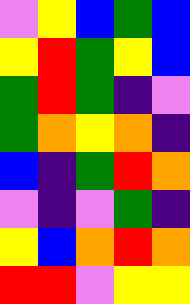[["violet", "yellow", "blue", "green", "blue"], ["yellow", "red", "green", "yellow", "blue"], ["green", "red", "green", "indigo", "violet"], ["green", "orange", "yellow", "orange", "indigo"], ["blue", "indigo", "green", "red", "orange"], ["violet", "indigo", "violet", "green", "indigo"], ["yellow", "blue", "orange", "red", "orange"], ["red", "red", "violet", "yellow", "yellow"]]